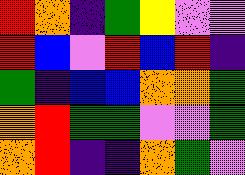[["red", "orange", "indigo", "green", "yellow", "violet", "violet"], ["red", "blue", "violet", "red", "blue", "red", "indigo"], ["green", "indigo", "blue", "blue", "orange", "orange", "green"], ["orange", "red", "green", "green", "violet", "violet", "green"], ["orange", "red", "indigo", "indigo", "orange", "green", "violet"]]